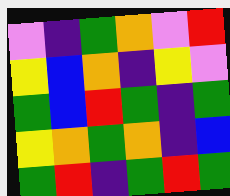[["violet", "indigo", "green", "orange", "violet", "red"], ["yellow", "blue", "orange", "indigo", "yellow", "violet"], ["green", "blue", "red", "green", "indigo", "green"], ["yellow", "orange", "green", "orange", "indigo", "blue"], ["green", "red", "indigo", "green", "red", "green"]]